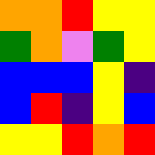[["orange", "orange", "red", "yellow", "yellow"], ["green", "orange", "violet", "green", "yellow"], ["blue", "blue", "blue", "yellow", "indigo"], ["blue", "red", "indigo", "yellow", "blue"], ["yellow", "yellow", "red", "orange", "red"]]